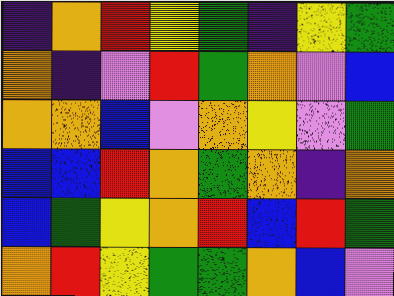[["indigo", "orange", "red", "yellow", "green", "indigo", "yellow", "green"], ["orange", "indigo", "violet", "red", "green", "orange", "violet", "blue"], ["orange", "orange", "blue", "violet", "orange", "yellow", "violet", "green"], ["blue", "blue", "red", "orange", "green", "orange", "indigo", "orange"], ["blue", "green", "yellow", "orange", "red", "blue", "red", "green"], ["orange", "red", "yellow", "green", "green", "orange", "blue", "violet"]]